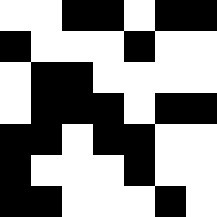[["white", "white", "black", "black", "white", "black", "black"], ["black", "white", "white", "white", "black", "white", "white"], ["white", "black", "black", "white", "white", "white", "white"], ["white", "black", "black", "black", "white", "black", "black"], ["black", "black", "white", "black", "black", "white", "white"], ["black", "white", "white", "white", "black", "white", "white"], ["black", "black", "white", "white", "white", "black", "white"]]